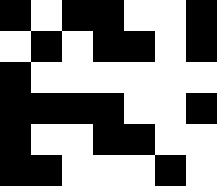[["black", "white", "black", "black", "white", "white", "black"], ["white", "black", "white", "black", "black", "white", "black"], ["black", "white", "white", "white", "white", "white", "white"], ["black", "black", "black", "black", "white", "white", "black"], ["black", "white", "white", "black", "black", "white", "white"], ["black", "black", "white", "white", "white", "black", "white"]]